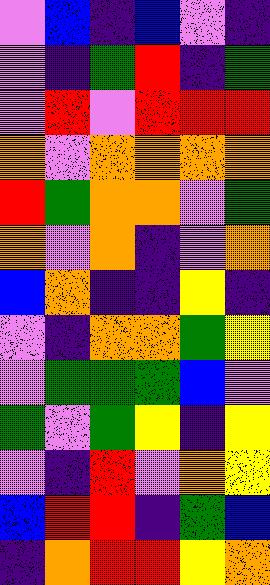[["violet", "blue", "indigo", "blue", "violet", "indigo"], ["violet", "indigo", "green", "red", "indigo", "green"], ["violet", "red", "violet", "red", "red", "red"], ["orange", "violet", "orange", "orange", "orange", "orange"], ["red", "green", "orange", "orange", "violet", "green"], ["orange", "violet", "orange", "indigo", "violet", "orange"], ["blue", "orange", "indigo", "indigo", "yellow", "indigo"], ["violet", "indigo", "orange", "orange", "green", "yellow"], ["violet", "green", "green", "green", "blue", "violet"], ["green", "violet", "green", "yellow", "indigo", "yellow"], ["violet", "indigo", "red", "violet", "orange", "yellow"], ["blue", "red", "red", "indigo", "green", "blue"], ["indigo", "orange", "red", "red", "yellow", "orange"]]